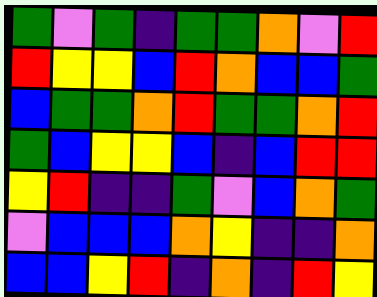[["green", "violet", "green", "indigo", "green", "green", "orange", "violet", "red"], ["red", "yellow", "yellow", "blue", "red", "orange", "blue", "blue", "green"], ["blue", "green", "green", "orange", "red", "green", "green", "orange", "red"], ["green", "blue", "yellow", "yellow", "blue", "indigo", "blue", "red", "red"], ["yellow", "red", "indigo", "indigo", "green", "violet", "blue", "orange", "green"], ["violet", "blue", "blue", "blue", "orange", "yellow", "indigo", "indigo", "orange"], ["blue", "blue", "yellow", "red", "indigo", "orange", "indigo", "red", "yellow"]]